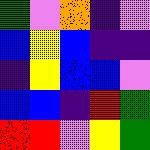[["green", "violet", "orange", "indigo", "violet"], ["blue", "yellow", "blue", "indigo", "indigo"], ["indigo", "yellow", "blue", "blue", "violet"], ["blue", "blue", "indigo", "red", "green"], ["red", "red", "violet", "yellow", "green"]]